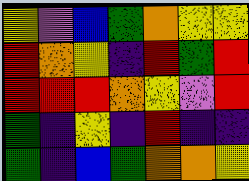[["yellow", "violet", "blue", "green", "orange", "yellow", "yellow"], ["red", "orange", "yellow", "indigo", "red", "green", "red"], ["red", "red", "red", "orange", "yellow", "violet", "red"], ["green", "indigo", "yellow", "indigo", "red", "indigo", "indigo"], ["green", "indigo", "blue", "green", "orange", "orange", "yellow"]]